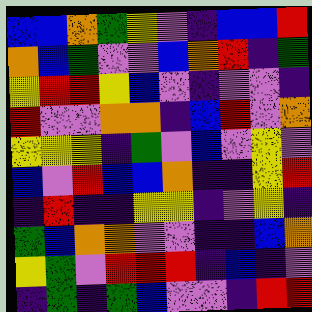[["blue", "blue", "orange", "green", "yellow", "violet", "indigo", "blue", "blue", "red"], ["orange", "blue", "green", "violet", "violet", "blue", "orange", "red", "indigo", "green"], ["yellow", "red", "red", "yellow", "blue", "violet", "indigo", "violet", "violet", "indigo"], ["red", "violet", "violet", "orange", "orange", "indigo", "blue", "red", "violet", "orange"], ["yellow", "yellow", "yellow", "indigo", "green", "violet", "blue", "violet", "yellow", "violet"], ["blue", "violet", "red", "blue", "blue", "orange", "indigo", "indigo", "yellow", "red"], ["indigo", "red", "indigo", "indigo", "yellow", "yellow", "indigo", "violet", "yellow", "indigo"], ["green", "blue", "orange", "orange", "violet", "violet", "indigo", "indigo", "blue", "orange"], ["yellow", "green", "violet", "red", "red", "red", "indigo", "blue", "indigo", "violet"], ["indigo", "green", "indigo", "green", "blue", "violet", "violet", "indigo", "red", "red"]]